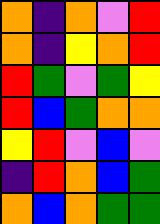[["orange", "indigo", "orange", "violet", "red"], ["orange", "indigo", "yellow", "orange", "red"], ["red", "green", "violet", "green", "yellow"], ["red", "blue", "green", "orange", "orange"], ["yellow", "red", "violet", "blue", "violet"], ["indigo", "red", "orange", "blue", "green"], ["orange", "blue", "orange", "green", "green"]]